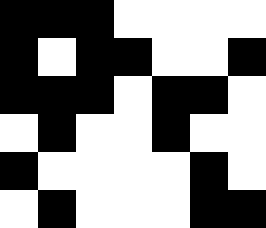[["black", "black", "black", "white", "white", "white", "white"], ["black", "white", "black", "black", "white", "white", "black"], ["black", "black", "black", "white", "black", "black", "white"], ["white", "black", "white", "white", "black", "white", "white"], ["black", "white", "white", "white", "white", "black", "white"], ["white", "black", "white", "white", "white", "black", "black"]]